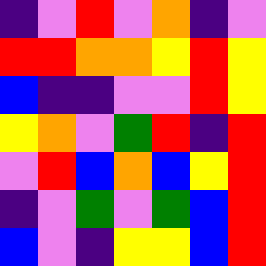[["indigo", "violet", "red", "violet", "orange", "indigo", "violet"], ["red", "red", "orange", "orange", "yellow", "red", "yellow"], ["blue", "indigo", "indigo", "violet", "violet", "red", "yellow"], ["yellow", "orange", "violet", "green", "red", "indigo", "red"], ["violet", "red", "blue", "orange", "blue", "yellow", "red"], ["indigo", "violet", "green", "violet", "green", "blue", "red"], ["blue", "violet", "indigo", "yellow", "yellow", "blue", "red"]]